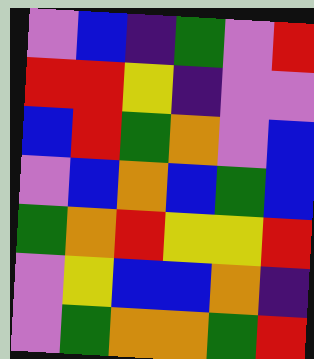[["violet", "blue", "indigo", "green", "violet", "red"], ["red", "red", "yellow", "indigo", "violet", "violet"], ["blue", "red", "green", "orange", "violet", "blue"], ["violet", "blue", "orange", "blue", "green", "blue"], ["green", "orange", "red", "yellow", "yellow", "red"], ["violet", "yellow", "blue", "blue", "orange", "indigo"], ["violet", "green", "orange", "orange", "green", "red"]]